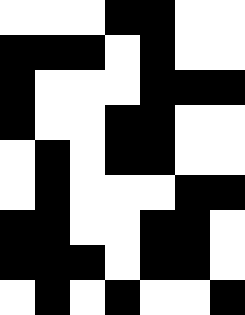[["white", "white", "white", "black", "black", "white", "white"], ["black", "black", "black", "white", "black", "white", "white"], ["black", "white", "white", "white", "black", "black", "black"], ["black", "white", "white", "black", "black", "white", "white"], ["white", "black", "white", "black", "black", "white", "white"], ["white", "black", "white", "white", "white", "black", "black"], ["black", "black", "white", "white", "black", "black", "white"], ["black", "black", "black", "white", "black", "black", "white"], ["white", "black", "white", "black", "white", "white", "black"]]